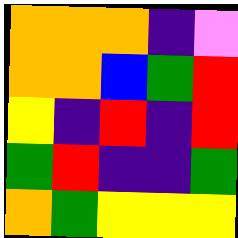[["orange", "orange", "orange", "indigo", "violet"], ["orange", "orange", "blue", "green", "red"], ["yellow", "indigo", "red", "indigo", "red"], ["green", "red", "indigo", "indigo", "green"], ["orange", "green", "yellow", "yellow", "yellow"]]